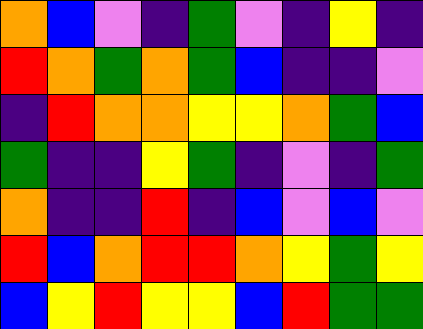[["orange", "blue", "violet", "indigo", "green", "violet", "indigo", "yellow", "indigo"], ["red", "orange", "green", "orange", "green", "blue", "indigo", "indigo", "violet"], ["indigo", "red", "orange", "orange", "yellow", "yellow", "orange", "green", "blue"], ["green", "indigo", "indigo", "yellow", "green", "indigo", "violet", "indigo", "green"], ["orange", "indigo", "indigo", "red", "indigo", "blue", "violet", "blue", "violet"], ["red", "blue", "orange", "red", "red", "orange", "yellow", "green", "yellow"], ["blue", "yellow", "red", "yellow", "yellow", "blue", "red", "green", "green"]]